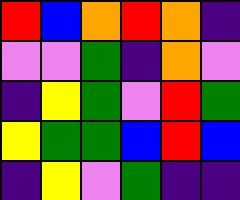[["red", "blue", "orange", "red", "orange", "indigo"], ["violet", "violet", "green", "indigo", "orange", "violet"], ["indigo", "yellow", "green", "violet", "red", "green"], ["yellow", "green", "green", "blue", "red", "blue"], ["indigo", "yellow", "violet", "green", "indigo", "indigo"]]